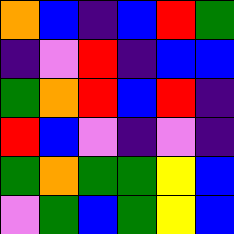[["orange", "blue", "indigo", "blue", "red", "green"], ["indigo", "violet", "red", "indigo", "blue", "blue"], ["green", "orange", "red", "blue", "red", "indigo"], ["red", "blue", "violet", "indigo", "violet", "indigo"], ["green", "orange", "green", "green", "yellow", "blue"], ["violet", "green", "blue", "green", "yellow", "blue"]]